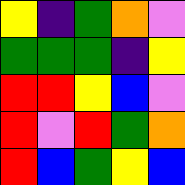[["yellow", "indigo", "green", "orange", "violet"], ["green", "green", "green", "indigo", "yellow"], ["red", "red", "yellow", "blue", "violet"], ["red", "violet", "red", "green", "orange"], ["red", "blue", "green", "yellow", "blue"]]